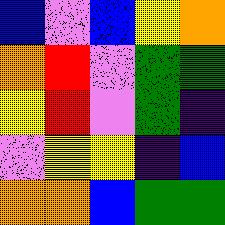[["blue", "violet", "blue", "yellow", "orange"], ["orange", "red", "violet", "green", "green"], ["yellow", "red", "violet", "green", "indigo"], ["violet", "yellow", "yellow", "indigo", "blue"], ["orange", "orange", "blue", "green", "green"]]